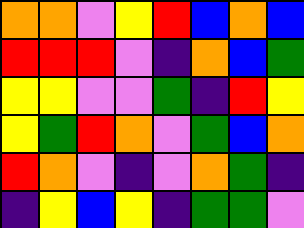[["orange", "orange", "violet", "yellow", "red", "blue", "orange", "blue"], ["red", "red", "red", "violet", "indigo", "orange", "blue", "green"], ["yellow", "yellow", "violet", "violet", "green", "indigo", "red", "yellow"], ["yellow", "green", "red", "orange", "violet", "green", "blue", "orange"], ["red", "orange", "violet", "indigo", "violet", "orange", "green", "indigo"], ["indigo", "yellow", "blue", "yellow", "indigo", "green", "green", "violet"]]